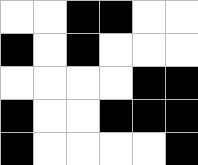[["white", "white", "black", "black", "white", "white"], ["black", "white", "black", "white", "white", "white"], ["white", "white", "white", "white", "black", "black"], ["black", "white", "white", "black", "black", "black"], ["black", "white", "white", "white", "white", "black"]]